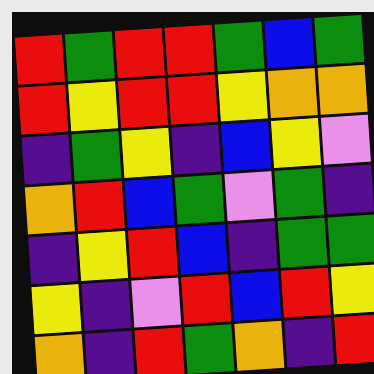[["red", "green", "red", "red", "green", "blue", "green"], ["red", "yellow", "red", "red", "yellow", "orange", "orange"], ["indigo", "green", "yellow", "indigo", "blue", "yellow", "violet"], ["orange", "red", "blue", "green", "violet", "green", "indigo"], ["indigo", "yellow", "red", "blue", "indigo", "green", "green"], ["yellow", "indigo", "violet", "red", "blue", "red", "yellow"], ["orange", "indigo", "red", "green", "orange", "indigo", "red"]]